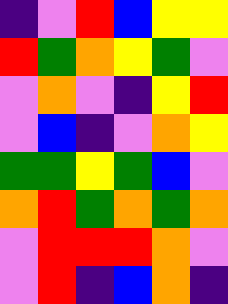[["indigo", "violet", "red", "blue", "yellow", "yellow"], ["red", "green", "orange", "yellow", "green", "violet"], ["violet", "orange", "violet", "indigo", "yellow", "red"], ["violet", "blue", "indigo", "violet", "orange", "yellow"], ["green", "green", "yellow", "green", "blue", "violet"], ["orange", "red", "green", "orange", "green", "orange"], ["violet", "red", "red", "red", "orange", "violet"], ["violet", "red", "indigo", "blue", "orange", "indigo"]]